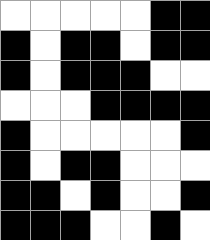[["white", "white", "white", "white", "white", "black", "black"], ["black", "white", "black", "black", "white", "black", "black"], ["black", "white", "black", "black", "black", "white", "white"], ["white", "white", "white", "black", "black", "black", "black"], ["black", "white", "white", "white", "white", "white", "black"], ["black", "white", "black", "black", "white", "white", "white"], ["black", "black", "white", "black", "white", "white", "black"], ["black", "black", "black", "white", "white", "black", "white"]]